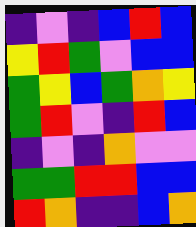[["indigo", "violet", "indigo", "blue", "red", "blue"], ["yellow", "red", "green", "violet", "blue", "blue"], ["green", "yellow", "blue", "green", "orange", "yellow"], ["green", "red", "violet", "indigo", "red", "blue"], ["indigo", "violet", "indigo", "orange", "violet", "violet"], ["green", "green", "red", "red", "blue", "blue"], ["red", "orange", "indigo", "indigo", "blue", "orange"]]